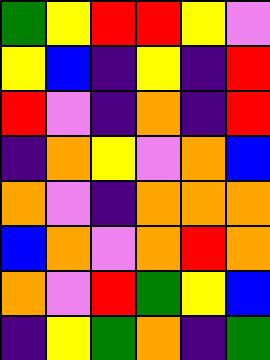[["green", "yellow", "red", "red", "yellow", "violet"], ["yellow", "blue", "indigo", "yellow", "indigo", "red"], ["red", "violet", "indigo", "orange", "indigo", "red"], ["indigo", "orange", "yellow", "violet", "orange", "blue"], ["orange", "violet", "indigo", "orange", "orange", "orange"], ["blue", "orange", "violet", "orange", "red", "orange"], ["orange", "violet", "red", "green", "yellow", "blue"], ["indigo", "yellow", "green", "orange", "indigo", "green"]]